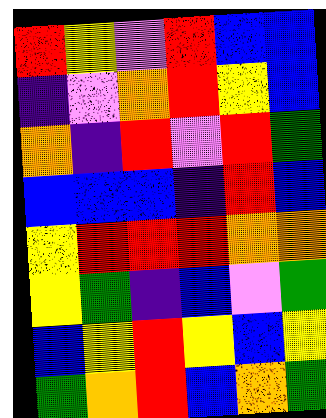[["red", "yellow", "violet", "red", "blue", "blue"], ["indigo", "violet", "orange", "red", "yellow", "blue"], ["orange", "indigo", "red", "violet", "red", "green"], ["blue", "blue", "blue", "indigo", "red", "blue"], ["yellow", "red", "red", "red", "orange", "orange"], ["yellow", "green", "indigo", "blue", "violet", "green"], ["blue", "yellow", "red", "yellow", "blue", "yellow"], ["green", "orange", "red", "blue", "orange", "green"]]